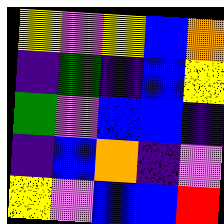[["yellow", "violet", "yellow", "blue", "orange"], ["indigo", "green", "indigo", "blue", "yellow"], ["green", "violet", "blue", "blue", "indigo"], ["indigo", "blue", "orange", "indigo", "violet"], ["yellow", "violet", "blue", "blue", "red"]]